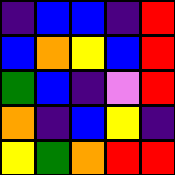[["indigo", "blue", "blue", "indigo", "red"], ["blue", "orange", "yellow", "blue", "red"], ["green", "blue", "indigo", "violet", "red"], ["orange", "indigo", "blue", "yellow", "indigo"], ["yellow", "green", "orange", "red", "red"]]